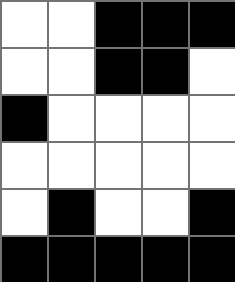[["white", "white", "black", "black", "black"], ["white", "white", "black", "black", "white"], ["black", "white", "white", "white", "white"], ["white", "white", "white", "white", "white"], ["white", "black", "white", "white", "black"], ["black", "black", "black", "black", "black"]]